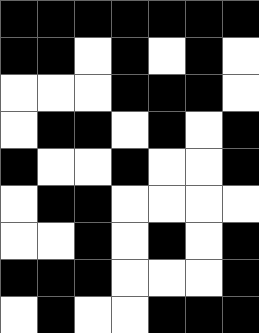[["black", "black", "black", "black", "black", "black", "black"], ["black", "black", "white", "black", "white", "black", "white"], ["white", "white", "white", "black", "black", "black", "white"], ["white", "black", "black", "white", "black", "white", "black"], ["black", "white", "white", "black", "white", "white", "black"], ["white", "black", "black", "white", "white", "white", "white"], ["white", "white", "black", "white", "black", "white", "black"], ["black", "black", "black", "white", "white", "white", "black"], ["white", "black", "white", "white", "black", "black", "black"]]